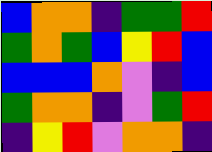[["blue", "orange", "orange", "indigo", "green", "green", "red"], ["green", "orange", "green", "blue", "yellow", "red", "blue"], ["blue", "blue", "blue", "orange", "violet", "indigo", "blue"], ["green", "orange", "orange", "indigo", "violet", "green", "red"], ["indigo", "yellow", "red", "violet", "orange", "orange", "indigo"]]